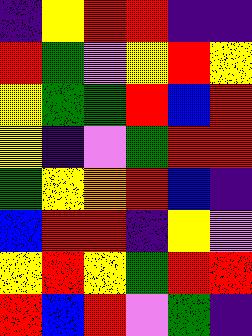[["indigo", "yellow", "red", "red", "indigo", "indigo"], ["red", "green", "violet", "yellow", "red", "yellow"], ["yellow", "green", "green", "red", "blue", "red"], ["yellow", "indigo", "violet", "green", "red", "red"], ["green", "yellow", "orange", "red", "blue", "indigo"], ["blue", "red", "red", "indigo", "yellow", "violet"], ["yellow", "red", "yellow", "green", "red", "red"], ["red", "blue", "red", "violet", "green", "indigo"]]